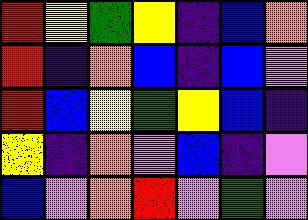[["red", "yellow", "green", "yellow", "indigo", "blue", "orange"], ["red", "indigo", "orange", "blue", "indigo", "blue", "violet"], ["red", "blue", "yellow", "green", "yellow", "blue", "indigo"], ["yellow", "indigo", "orange", "violet", "blue", "indigo", "violet"], ["blue", "violet", "orange", "red", "violet", "green", "violet"]]